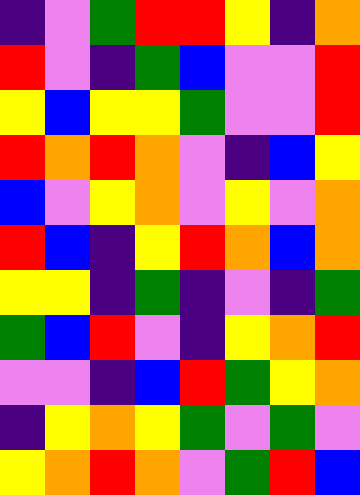[["indigo", "violet", "green", "red", "red", "yellow", "indigo", "orange"], ["red", "violet", "indigo", "green", "blue", "violet", "violet", "red"], ["yellow", "blue", "yellow", "yellow", "green", "violet", "violet", "red"], ["red", "orange", "red", "orange", "violet", "indigo", "blue", "yellow"], ["blue", "violet", "yellow", "orange", "violet", "yellow", "violet", "orange"], ["red", "blue", "indigo", "yellow", "red", "orange", "blue", "orange"], ["yellow", "yellow", "indigo", "green", "indigo", "violet", "indigo", "green"], ["green", "blue", "red", "violet", "indigo", "yellow", "orange", "red"], ["violet", "violet", "indigo", "blue", "red", "green", "yellow", "orange"], ["indigo", "yellow", "orange", "yellow", "green", "violet", "green", "violet"], ["yellow", "orange", "red", "orange", "violet", "green", "red", "blue"]]